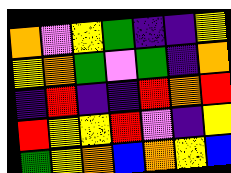[["orange", "violet", "yellow", "green", "indigo", "indigo", "yellow"], ["yellow", "orange", "green", "violet", "green", "indigo", "orange"], ["indigo", "red", "indigo", "indigo", "red", "orange", "red"], ["red", "yellow", "yellow", "red", "violet", "indigo", "yellow"], ["green", "yellow", "orange", "blue", "orange", "yellow", "blue"]]